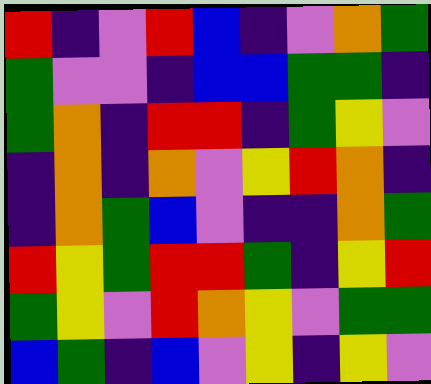[["red", "indigo", "violet", "red", "blue", "indigo", "violet", "orange", "green"], ["green", "violet", "violet", "indigo", "blue", "blue", "green", "green", "indigo"], ["green", "orange", "indigo", "red", "red", "indigo", "green", "yellow", "violet"], ["indigo", "orange", "indigo", "orange", "violet", "yellow", "red", "orange", "indigo"], ["indigo", "orange", "green", "blue", "violet", "indigo", "indigo", "orange", "green"], ["red", "yellow", "green", "red", "red", "green", "indigo", "yellow", "red"], ["green", "yellow", "violet", "red", "orange", "yellow", "violet", "green", "green"], ["blue", "green", "indigo", "blue", "violet", "yellow", "indigo", "yellow", "violet"]]